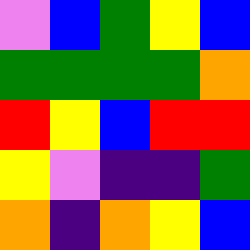[["violet", "blue", "green", "yellow", "blue"], ["green", "green", "green", "green", "orange"], ["red", "yellow", "blue", "red", "red"], ["yellow", "violet", "indigo", "indigo", "green"], ["orange", "indigo", "orange", "yellow", "blue"]]